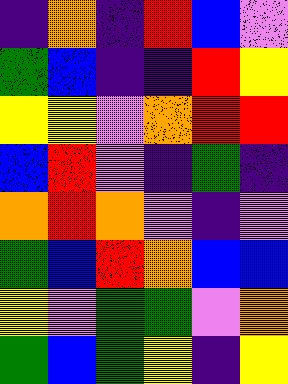[["indigo", "orange", "indigo", "red", "blue", "violet"], ["green", "blue", "indigo", "indigo", "red", "yellow"], ["yellow", "yellow", "violet", "orange", "red", "red"], ["blue", "red", "violet", "indigo", "green", "indigo"], ["orange", "red", "orange", "violet", "indigo", "violet"], ["green", "blue", "red", "orange", "blue", "blue"], ["yellow", "violet", "green", "green", "violet", "orange"], ["green", "blue", "green", "yellow", "indigo", "yellow"]]